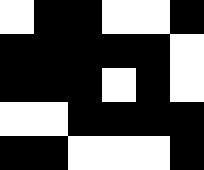[["white", "black", "black", "white", "white", "black"], ["black", "black", "black", "black", "black", "white"], ["black", "black", "black", "white", "black", "white"], ["white", "white", "black", "black", "black", "black"], ["black", "black", "white", "white", "white", "black"]]